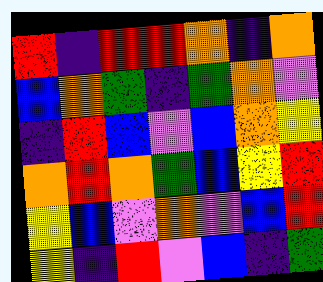[["red", "indigo", "red", "red", "orange", "indigo", "orange"], ["blue", "orange", "green", "indigo", "green", "orange", "violet"], ["indigo", "red", "blue", "violet", "blue", "orange", "yellow"], ["orange", "red", "orange", "green", "blue", "yellow", "red"], ["yellow", "blue", "violet", "orange", "violet", "blue", "red"], ["yellow", "indigo", "red", "violet", "blue", "indigo", "green"]]